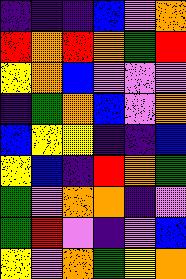[["indigo", "indigo", "indigo", "blue", "violet", "orange"], ["red", "orange", "red", "orange", "green", "red"], ["yellow", "orange", "blue", "violet", "violet", "violet"], ["indigo", "green", "orange", "blue", "violet", "orange"], ["blue", "yellow", "yellow", "indigo", "indigo", "blue"], ["yellow", "blue", "indigo", "red", "orange", "green"], ["green", "violet", "orange", "orange", "indigo", "violet"], ["green", "red", "violet", "indigo", "violet", "blue"], ["yellow", "violet", "orange", "green", "yellow", "orange"]]